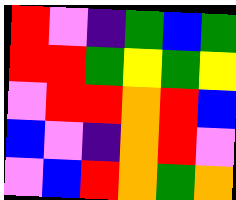[["red", "violet", "indigo", "green", "blue", "green"], ["red", "red", "green", "yellow", "green", "yellow"], ["violet", "red", "red", "orange", "red", "blue"], ["blue", "violet", "indigo", "orange", "red", "violet"], ["violet", "blue", "red", "orange", "green", "orange"]]